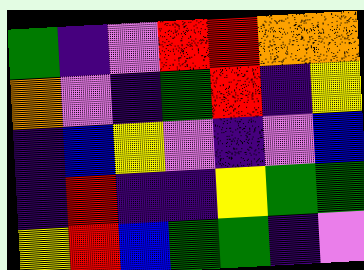[["green", "indigo", "violet", "red", "red", "orange", "orange"], ["orange", "violet", "indigo", "green", "red", "indigo", "yellow"], ["indigo", "blue", "yellow", "violet", "indigo", "violet", "blue"], ["indigo", "red", "indigo", "indigo", "yellow", "green", "green"], ["yellow", "red", "blue", "green", "green", "indigo", "violet"]]